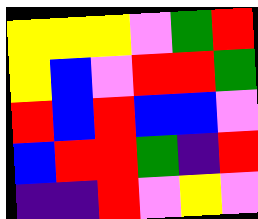[["yellow", "yellow", "yellow", "violet", "green", "red"], ["yellow", "blue", "violet", "red", "red", "green"], ["red", "blue", "red", "blue", "blue", "violet"], ["blue", "red", "red", "green", "indigo", "red"], ["indigo", "indigo", "red", "violet", "yellow", "violet"]]